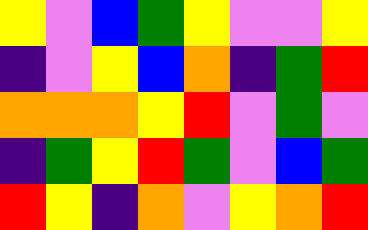[["yellow", "violet", "blue", "green", "yellow", "violet", "violet", "yellow"], ["indigo", "violet", "yellow", "blue", "orange", "indigo", "green", "red"], ["orange", "orange", "orange", "yellow", "red", "violet", "green", "violet"], ["indigo", "green", "yellow", "red", "green", "violet", "blue", "green"], ["red", "yellow", "indigo", "orange", "violet", "yellow", "orange", "red"]]